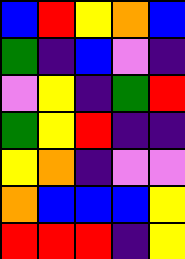[["blue", "red", "yellow", "orange", "blue"], ["green", "indigo", "blue", "violet", "indigo"], ["violet", "yellow", "indigo", "green", "red"], ["green", "yellow", "red", "indigo", "indigo"], ["yellow", "orange", "indigo", "violet", "violet"], ["orange", "blue", "blue", "blue", "yellow"], ["red", "red", "red", "indigo", "yellow"]]